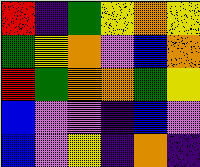[["red", "indigo", "green", "yellow", "orange", "yellow"], ["green", "yellow", "orange", "violet", "blue", "orange"], ["red", "green", "orange", "orange", "green", "yellow"], ["blue", "violet", "violet", "indigo", "blue", "violet"], ["blue", "violet", "yellow", "indigo", "orange", "indigo"]]